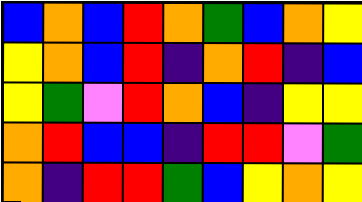[["blue", "orange", "blue", "red", "orange", "green", "blue", "orange", "yellow"], ["yellow", "orange", "blue", "red", "indigo", "orange", "red", "indigo", "blue"], ["yellow", "green", "violet", "red", "orange", "blue", "indigo", "yellow", "yellow"], ["orange", "red", "blue", "blue", "indigo", "red", "red", "violet", "green"], ["orange", "indigo", "red", "red", "green", "blue", "yellow", "orange", "yellow"]]